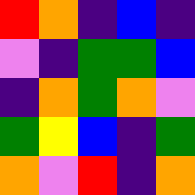[["red", "orange", "indigo", "blue", "indigo"], ["violet", "indigo", "green", "green", "blue"], ["indigo", "orange", "green", "orange", "violet"], ["green", "yellow", "blue", "indigo", "green"], ["orange", "violet", "red", "indigo", "orange"]]